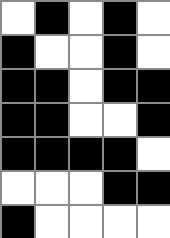[["white", "black", "white", "black", "white"], ["black", "white", "white", "black", "white"], ["black", "black", "white", "black", "black"], ["black", "black", "white", "white", "black"], ["black", "black", "black", "black", "white"], ["white", "white", "white", "black", "black"], ["black", "white", "white", "white", "white"]]